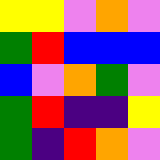[["yellow", "yellow", "violet", "orange", "violet"], ["green", "red", "blue", "blue", "blue"], ["blue", "violet", "orange", "green", "violet"], ["green", "red", "indigo", "indigo", "yellow"], ["green", "indigo", "red", "orange", "violet"]]